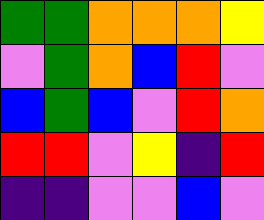[["green", "green", "orange", "orange", "orange", "yellow"], ["violet", "green", "orange", "blue", "red", "violet"], ["blue", "green", "blue", "violet", "red", "orange"], ["red", "red", "violet", "yellow", "indigo", "red"], ["indigo", "indigo", "violet", "violet", "blue", "violet"]]